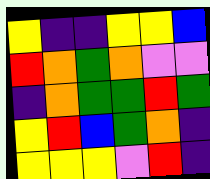[["yellow", "indigo", "indigo", "yellow", "yellow", "blue"], ["red", "orange", "green", "orange", "violet", "violet"], ["indigo", "orange", "green", "green", "red", "green"], ["yellow", "red", "blue", "green", "orange", "indigo"], ["yellow", "yellow", "yellow", "violet", "red", "indigo"]]